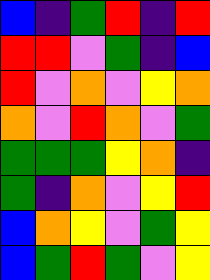[["blue", "indigo", "green", "red", "indigo", "red"], ["red", "red", "violet", "green", "indigo", "blue"], ["red", "violet", "orange", "violet", "yellow", "orange"], ["orange", "violet", "red", "orange", "violet", "green"], ["green", "green", "green", "yellow", "orange", "indigo"], ["green", "indigo", "orange", "violet", "yellow", "red"], ["blue", "orange", "yellow", "violet", "green", "yellow"], ["blue", "green", "red", "green", "violet", "yellow"]]